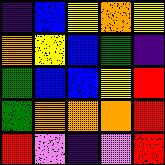[["indigo", "blue", "yellow", "orange", "yellow"], ["orange", "yellow", "blue", "green", "indigo"], ["green", "blue", "blue", "yellow", "red"], ["green", "orange", "orange", "orange", "red"], ["red", "violet", "indigo", "violet", "red"]]